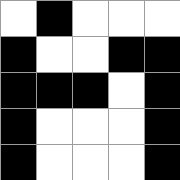[["white", "black", "white", "white", "white"], ["black", "white", "white", "black", "black"], ["black", "black", "black", "white", "black"], ["black", "white", "white", "white", "black"], ["black", "white", "white", "white", "black"]]